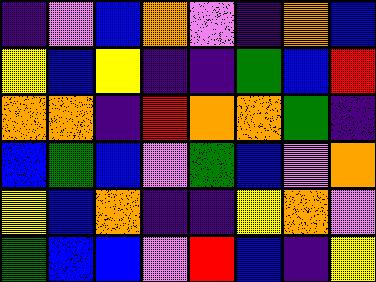[["indigo", "violet", "blue", "orange", "violet", "indigo", "orange", "blue"], ["yellow", "blue", "yellow", "indigo", "indigo", "green", "blue", "red"], ["orange", "orange", "indigo", "red", "orange", "orange", "green", "indigo"], ["blue", "green", "blue", "violet", "green", "blue", "violet", "orange"], ["yellow", "blue", "orange", "indigo", "indigo", "yellow", "orange", "violet"], ["green", "blue", "blue", "violet", "red", "blue", "indigo", "yellow"]]